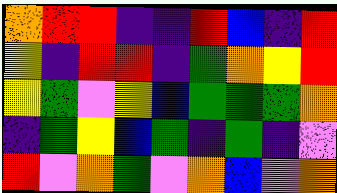[["orange", "red", "red", "indigo", "indigo", "red", "blue", "indigo", "red"], ["yellow", "indigo", "red", "red", "indigo", "green", "orange", "yellow", "red"], ["yellow", "green", "violet", "yellow", "blue", "green", "green", "green", "orange"], ["indigo", "green", "yellow", "blue", "green", "indigo", "green", "indigo", "violet"], ["red", "violet", "orange", "green", "violet", "orange", "blue", "violet", "orange"]]